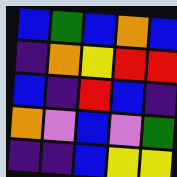[["blue", "green", "blue", "orange", "blue"], ["indigo", "orange", "yellow", "red", "red"], ["blue", "indigo", "red", "blue", "indigo"], ["orange", "violet", "blue", "violet", "green"], ["indigo", "indigo", "blue", "yellow", "yellow"]]